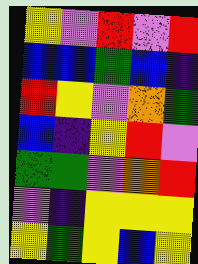[["yellow", "violet", "red", "violet", "red"], ["blue", "blue", "green", "blue", "indigo"], ["red", "yellow", "violet", "orange", "green"], ["blue", "indigo", "yellow", "red", "violet"], ["green", "green", "violet", "orange", "red"], ["violet", "indigo", "yellow", "yellow", "yellow"], ["yellow", "green", "yellow", "blue", "yellow"]]